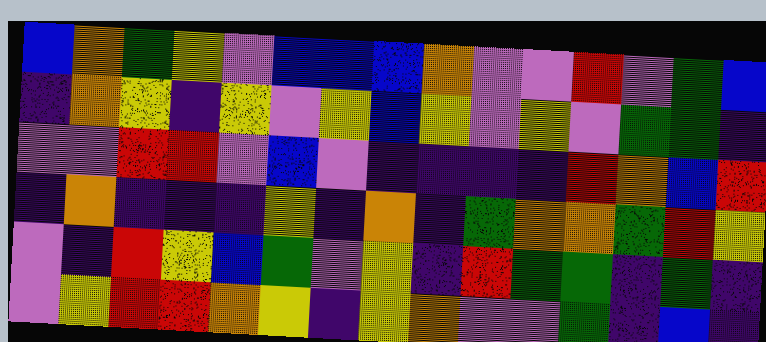[["blue", "orange", "green", "yellow", "violet", "blue", "blue", "blue", "orange", "violet", "violet", "red", "violet", "green", "blue"], ["indigo", "orange", "yellow", "indigo", "yellow", "violet", "yellow", "blue", "yellow", "violet", "yellow", "violet", "green", "green", "indigo"], ["violet", "violet", "red", "red", "violet", "blue", "violet", "indigo", "indigo", "indigo", "indigo", "red", "orange", "blue", "red"], ["indigo", "orange", "indigo", "indigo", "indigo", "yellow", "indigo", "orange", "indigo", "green", "orange", "orange", "green", "red", "yellow"], ["violet", "indigo", "red", "yellow", "blue", "green", "violet", "yellow", "indigo", "red", "green", "green", "indigo", "green", "indigo"], ["violet", "yellow", "red", "red", "orange", "yellow", "indigo", "yellow", "orange", "violet", "violet", "green", "indigo", "blue", "indigo"]]